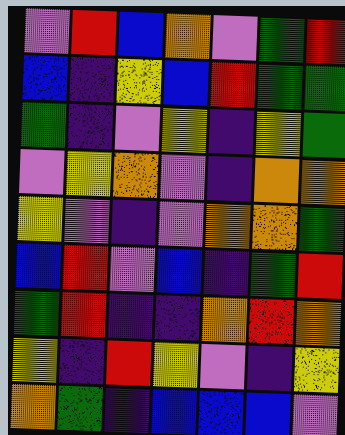[["violet", "red", "blue", "orange", "violet", "green", "red"], ["blue", "indigo", "yellow", "blue", "red", "green", "green"], ["green", "indigo", "violet", "yellow", "indigo", "yellow", "green"], ["violet", "yellow", "orange", "violet", "indigo", "orange", "orange"], ["yellow", "violet", "indigo", "violet", "orange", "orange", "green"], ["blue", "red", "violet", "blue", "indigo", "green", "red"], ["green", "red", "indigo", "indigo", "orange", "red", "orange"], ["yellow", "indigo", "red", "yellow", "violet", "indigo", "yellow"], ["orange", "green", "indigo", "blue", "blue", "blue", "violet"]]